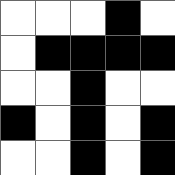[["white", "white", "white", "black", "white"], ["white", "black", "black", "black", "black"], ["white", "white", "black", "white", "white"], ["black", "white", "black", "white", "black"], ["white", "white", "black", "white", "black"]]